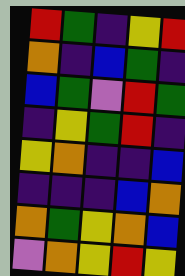[["red", "green", "indigo", "yellow", "red"], ["orange", "indigo", "blue", "green", "indigo"], ["blue", "green", "violet", "red", "green"], ["indigo", "yellow", "green", "red", "indigo"], ["yellow", "orange", "indigo", "indigo", "blue"], ["indigo", "indigo", "indigo", "blue", "orange"], ["orange", "green", "yellow", "orange", "blue"], ["violet", "orange", "yellow", "red", "yellow"]]